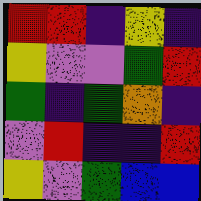[["red", "red", "indigo", "yellow", "indigo"], ["yellow", "violet", "violet", "green", "red"], ["green", "indigo", "green", "orange", "indigo"], ["violet", "red", "indigo", "indigo", "red"], ["yellow", "violet", "green", "blue", "blue"]]